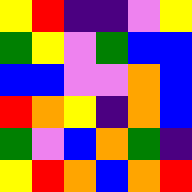[["yellow", "red", "indigo", "indigo", "violet", "yellow"], ["green", "yellow", "violet", "green", "blue", "blue"], ["blue", "blue", "violet", "violet", "orange", "blue"], ["red", "orange", "yellow", "indigo", "orange", "blue"], ["green", "violet", "blue", "orange", "green", "indigo"], ["yellow", "red", "orange", "blue", "orange", "red"]]